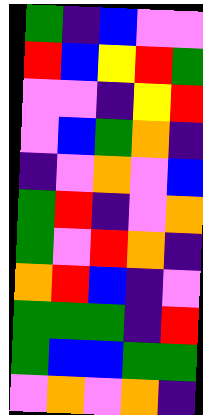[["green", "indigo", "blue", "violet", "violet"], ["red", "blue", "yellow", "red", "green"], ["violet", "violet", "indigo", "yellow", "red"], ["violet", "blue", "green", "orange", "indigo"], ["indigo", "violet", "orange", "violet", "blue"], ["green", "red", "indigo", "violet", "orange"], ["green", "violet", "red", "orange", "indigo"], ["orange", "red", "blue", "indigo", "violet"], ["green", "green", "green", "indigo", "red"], ["green", "blue", "blue", "green", "green"], ["violet", "orange", "violet", "orange", "indigo"]]